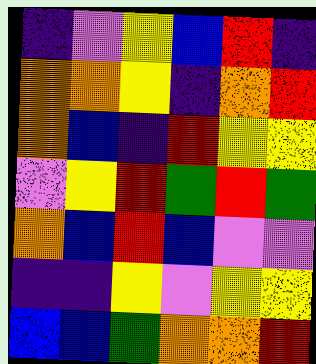[["indigo", "violet", "yellow", "blue", "red", "indigo"], ["orange", "orange", "yellow", "indigo", "orange", "red"], ["orange", "blue", "indigo", "red", "yellow", "yellow"], ["violet", "yellow", "red", "green", "red", "green"], ["orange", "blue", "red", "blue", "violet", "violet"], ["indigo", "indigo", "yellow", "violet", "yellow", "yellow"], ["blue", "blue", "green", "orange", "orange", "red"]]